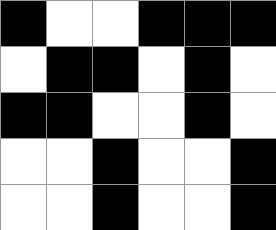[["black", "white", "white", "black", "black", "black"], ["white", "black", "black", "white", "black", "white"], ["black", "black", "white", "white", "black", "white"], ["white", "white", "black", "white", "white", "black"], ["white", "white", "black", "white", "white", "black"]]